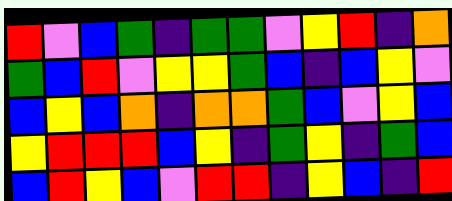[["red", "violet", "blue", "green", "indigo", "green", "green", "violet", "yellow", "red", "indigo", "orange"], ["green", "blue", "red", "violet", "yellow", "yellow", "green", "blue", "indigo", "blue", "yellow", "violet"], ["blue", "yellow", "blue", "orange", "indigo", "orange", "orange", "green", "blue", "violet", "yellow", "blue"], ["yellow", "red", "red", "red", "blue", "yellow", "indigo", "green", "yellow", "indigo", "green", "blue"], ["blue", "red", "yellow", "blue", "violet", "red", "red", "indigo", "yellow", "blue", "indigo", "red"]]